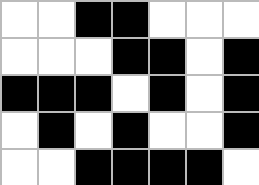[["white", "white", "black", "black", "white", "white", "white"], ["white", "white", "white", "black", "black", "white", "black"], ["black", "black", "black", "white", "black", "white", "black"], ["white", "black", "white", "black", "white", "white", "black"], ["white", "white", "black", "black", "black", "black", "white"]]